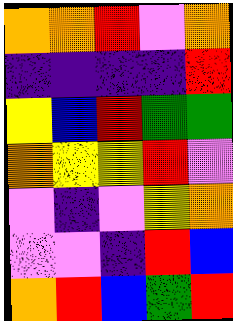[["orange", "orange", "red", "violet", "orange"], ["indigo", "indigo", "indigo", "indigo", "red"], ["yellow", "blue", "red", "green", "green"], ["orange", "yellow", "yellow", "red", "violet"], ["violet", "indigo", "violet", "yellow", "orange"], ["violet", "violet", "indigo", "red", "blue"], ["orange", "red", "blue", "green", "red"]]